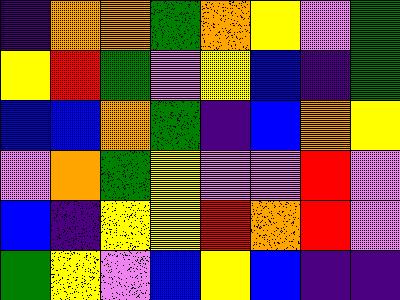[["indigo", "orange", "orange", "green", "orange", "yellow", "violet", "green"], ["yellow", "red", "green", "violet", "yellow", "blue", "indigo", "green"], ["blue", "blue", "orange", "green", "indigo", "blue", "orange", "yellow"], ["violet", "orange", "green", "yellow", "violet", "violet", "red", "violet"], ["blue", "indigo", "yellow", "yellow", "red", "orange", "red", "violet"], ["green", "yellow", "violet", "blue", "yellow", "blue", "indigo", "indigo"]]